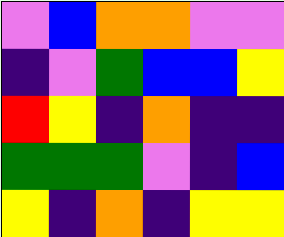[["violet", "blue", "orange", "orange", "violet", "violet"], ["indigo", "violet", "green", "blue", "blue", "yellow"], ["red", "yellow", "indigo", "orange", "indigo", "indigo"], ["green", "green", "green", "violet", "indigo", "blue"], ["yellow", "indigo", "orange", "indigo", "yellow", "yellow"]]